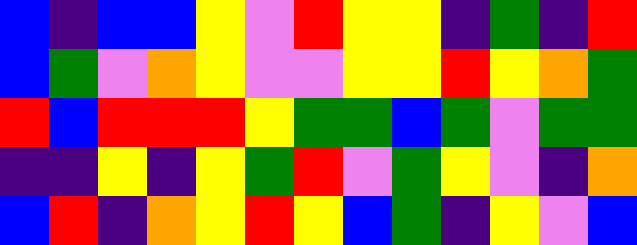[["blue", "indigo", "blue", "blue", "yellow", "violet", "red", "yellow", "yellow", "indigo", "green", "indigo", "red"], ["blue", "green", "violet", "orange", "yellow", "violet", "violet", "yellow", "yellow", "red", "yellow", "orange", "green"], ["red", "blue", "red", "red", "red", "yellow", "green", "green", "blue", "green", "violet", "green", "green"], ["indigo", "indigo", "yellow", "indigo", "yellow", "green", "red", "violet", "green", "yellow", "violet", "indigo", "orange"], ["blue", "red", "indigo", "orange", "yellow", "red", "yellow", "blue", "green", "indigo", "yellow", "violet", "blue"]]